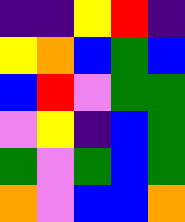[["indigo", "indigo", "yellow", "red", "indigo"], ["yellow", "orange", "blue", "green", "blue"], ["blue", "red", "violet", "green", "green"], ["violet", "yellow", "indigo", "blue", "green"], ["green", "violet", "green", "blue", "green"], ["orange", "violet", "blue", "blue", "orange"]]